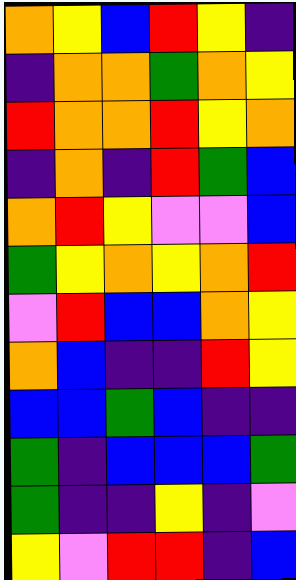[["orange", "yellow", "blue", "red", "yellow", "indigo"], ["indigo", "orange", "orange", "green", "orange", "yellow"], ["red", "orange", "orange", "red", "yellow", "orange"], ["indigo", "orange", "indigo", "red", "green", "blue"], ["orange", "red", "yellow", "violet", "violet", "blue"], ["green", "yellow", "orange", "yellow", "orange", "red"], ["violet", "red", "blue", "blue", "orange", "yellow"], ["orange", "blue", "indigo", "indigo", "red", "yellow"], ["blue", "blue", "green", "blue", "indigo", "indigo"], ["green", "indigo", "blue", "blue", "blue", "green"], ["green", "indigo", "indigo", "yellow", "indigo", "violet"], ["yellow", "violet", "red", "red", "indigo", "blue"]]